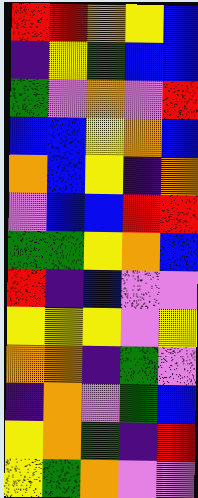[["red", "red", "orange", "yellow", "blue"], ["indigo", "yellow", "green", "blue", "blue"], ["green", "violet", "orange", "violet", "red"], ["blue", "blue", "yellow", "orange", "blue"], ["orange", "blue", "yellow", "indigo", "orange"], ["violet", "blue", "blue", "red", "red"], ["green", "green", "yellow", "orange", "blue"], ["red", "indigo", "blue", "violet", "violet"], ["yellow", "yellow", "yellow", "violet", "yellow"], ["orange", "orange", "indigo", "green", "violet"], ["indigo", "orange", "violet", "green", "blue"], ["yellow", "orange", "green", "indigo", "red"], ["yellow", "green", "orange", "violet", "violet"]]